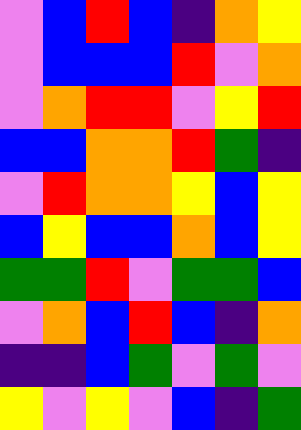[["violet", "blue", "red", "blue", "indigo", "orange", "yellow"], ["violet", "blue", "blue", "blue", "red", "violet", "orange"], ["violet", "orange", "red", "red", "violet", "yellow", "red"], ["blue", "blue", "orange", "orange", "red", "green", "indigo"], ["violet", "red", "orange", "orange", "yellow", "blue", "yellow"], ["blue", "yellow", "blue", "blue", "orange", "blue", "yellow"], ["green", "green", "red", "violet", "green", "green", "blue"], ["violet", "orange", "blue", "red", "blue", "indigo", "orange"], ["indigo", "indigo", "blue", "green", "violet", "green", "violet"], ["yellow", "violet", "yellow", "violet", "blue", "indigo", "green"]]